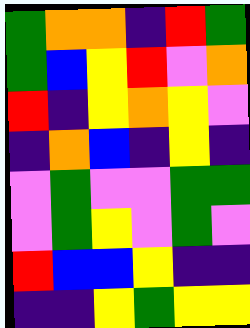[["green", "orange", "orange", "indigo", "red", "green"], ["green", "blue", "yellow", "red", "violet", "orange"], ["red", "indigo", "yellow", "orange", "yellow", "violet"], ["indigo", "orange", "blue", "indigo", "yellow", "indigo"], ["violet", "green", "violet", "violet", "green", "green"], ["violet", "green", "yellow", "violet", "green", "violet"], ["red", "blue", "blue", "yellow", "indigo", "indigo"], ["indigo", "indigo", "yellow", "green", "yellow", "yellow"]]